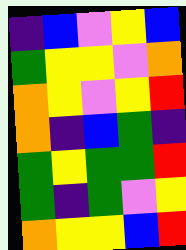[["indigo", "blue", "violet", "yellow", "blue"], ["green", "yellow", "yellow", "violet", "orange"], ["orange", "yellow", "violet", "yellow", "red"], ["orange", "indigo", "blue", "green", "indigo"], ["green", "yellow", "green", "green", "red"], ["green", "indigo", "green", "violet", "yellow"], ["orange", "yellow", "yellow", "blue", "red"]]